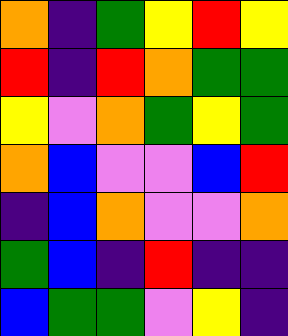[["orange", "indigo", "green", "yellow", "red", "yellow"], ["red", "indigo", "red", "orange", "green", "green"], ["yellow", "violet", "orange", "green", "yellow", "green"], ["orange", "blue", "violet", "violet", "blue", "red"], ["indigo", "blue", "orange", "violet", "violet", "orange"], ["green", "blue", "indigo", "red", "indigo", "indigo"], ["blue", "green", "green", "violet", "yellow", "indigo"]]